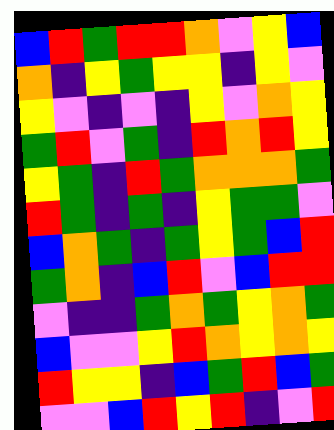[["blue", "red", "green", "red", "red", "orange", "violet", "yellow", "blue"], ["orange", "indigo", "yellow", "green", "yellow", "yellow", "indigo", "yellow", "violet"], ["yellow", "violet", "indigo", "violet", "indigo", "yellow", "violet", "orange", "yellow"], ["green", "red", "violet", "green", "indigo", "red", "orange", "red", "yellow"], ["yellow", "green", "indigo", "red", "green", "orange", "orange", "orange", "green"], ["red", "green", "indigo", "green", "indigo", "yellow", "green", "green", "violet"], ["blue", "orange", "green", "indigo", "green", "yellow", "green", "blue", "red"], ["green", "orange", "indigo", "blue", "red", "violet", "blue", "red", "red"], ["violet", "indigo", "indigo", "green", "orange", "green", "yellow", "orange", "green"], ["blue", "violet", "violet", "yellow", "red", "orange", "yellow", "orange", "yellow"], ["red", "yellow", "yellow", "indigo", "blue", "green", "red", "blue", "green"], ["violet", "violet", "blue", "red", "yellow", "red", "indigo", "violet", "red"]]